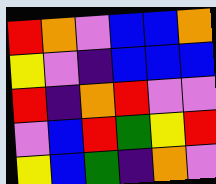[["red", "orange", "violet", "blue", "blue", "orange"], ["yellow", "violet", "indigo", "blue", "blue", "blue"], ["red", "indigo", "orange", "red", "violet", "violet"], ["violet", "blue", "red", "green", "yellow", "red"], ["yellow", "blue", "green", "indigo", "orange", "violet"]]